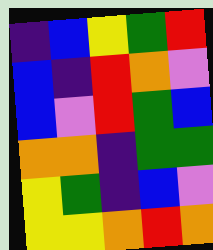[["indigo", "blue", "yellow", "green", "red"], ["blue", "indigo", "red", "orange", "violet"], ["blue", "violet", "red", "green", "blue"], ["orange", "orange", "indigo", "green", "green"], ["yellow", "green", "indigo", "blue", "violet"], ["yellow", "yellow", "orange", "red", "orange"]]